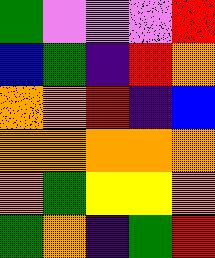[["green", "violet", "violet", "violet", "red"], ["blue", "green", "indigo", "red", "orange"], ["orange", "orange", "red", "indigo", "blue"], ["orange", "orange", "orange", "orange", "orange"], ["orange", "green", "yellow", "yellow", "orange"], ["green", "orange", "indigo", "green", "red"]]